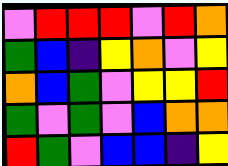[["violet", "red", "red", "red", "violet", "red", "orange"], ["green", "blue", "indigo", "yellow", "orange", "violet", "yellow"], ["orange", "blue", "green", "violet", "yellow", "yellow", "red"], ["green", "violet", "green", "violet", "blue", "orange", "orange"], ["red", "green", "violet", "blue", "blue", "indigo", "yellow"]]